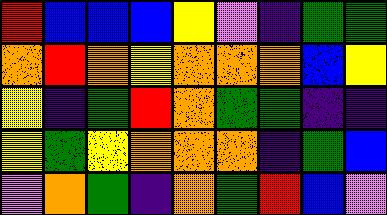[["red", "blue", "blue", "blue", "yellow", "violet", "indigo", "green", "green"], ["orange", "red", "orange", "yellow", "orange", "orange", "orange", "blue", "yellow"], ["yellow", "indigo", "green", "red", "orange", "green", "green", "indigo", "indigo"], ["yellow", "green", "yellow", "orange", "orange", "orange", "indigo", "green", "blue"], ["violet", "orange", "green", "indigo", "orange", "green", "red", "blue", "violet"]]